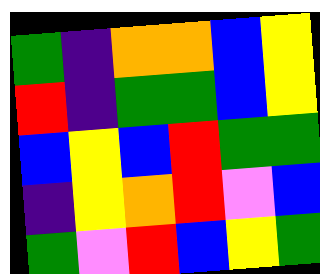[["green", "indigo", "orange", "orange", "blue", "yellow"], ["red", "indigo", "green", "green", "blue", "yellow"], ["blue", "yellow", "blue", "red", "green", "green"], ["indigo", "yellow", "orange", "red", "violet", "blue"], ["green", "violet", "red", "blue", "yellow", "green"]]